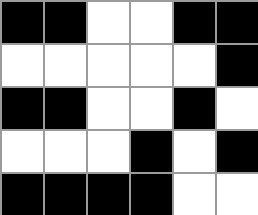[["black", "black", "white", "white", "black", "black"], ["white", "white", "white", "white", "white", "black"], ["black", "black", "white", "white", "black", "white"], ["white", "white", "white", "black", "white", "black"], ["black", "black", "black", "black", "white", "white"]]